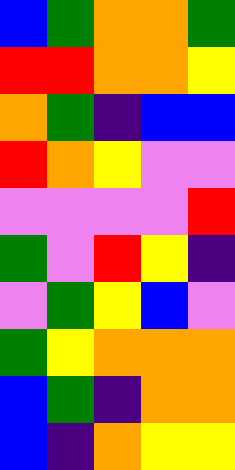[["blue", "green", "orange", "orange", "green"], ["red", "red", "orange", "orange", "yellow"], ["orange", "green", "indigo", "blue", "blue"], ["red", "orange", "yellow", "violet", "violet"], ["violet", "violet", "violet", "violet", "red"], ["green", "violet", "red", "yellow", "indigo"], ["violet", "green", "yellow", "blue", "violet"], ["green", "yellow", "orange", "orange", "orange"], ["blue", "green", "indigo", "orange", "orange"], ["blue", "indigo", "orange", "yellow", "yellow"]]